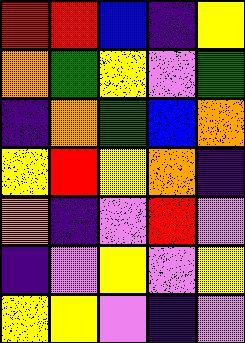[["red", "red", "blue", "indigo", "yellow"], ["orange", "green", "yellow", "violet", "green"], ["indigo", "orange", "green", "blue", "orange"], ["yellow", "red", "yellow", "orange", "indigo"], ["orange", "indigo", "violet", "red", "violet"], ["indigo", "violet", "yellow", "violet", "yellow"], ["yellow", "yellow", "violet", "indigo", "violet"]]